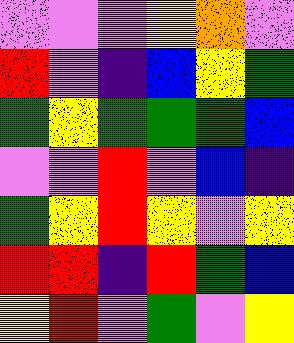[["violet", "violet", "violet", "yellow", "orange", "violet"], ["red", "violet", "indigo", "blue", "yellow", "green"], ["green", "yellow", "green", "green", "green", "blue"], ["violet", "violet", "red", "violet", "blue", "indigo"], ["green", "yellow", "red", "yellow", "violet", "yellow"], ["red", "red", "indigo", "red", "green", "blue"], ["yellow", "red", "violet", "green", "violet", "yellow"]]